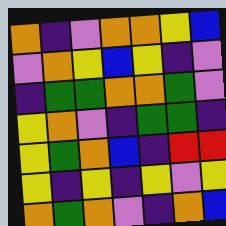[["orange", "indigo", "violet", "orange", "orange", "yellow", "blue"], ["violet", "orange", "yellow", "blue", "yellow", "indigo", "violet"], ["indigo", "green", "green", "orange", "orange", "green", "violet"], ["yellow", "orange", "violet", "indigo", "green", "green", "indigo"], ["yellow", "green", "orange", "blue", "indigo", "red", "red"], ["yellow", "indigo", "yellow", "indigo", "yellow", "violet", "yellow"], ["orange", "green", "orange", "violet", "indigo", "orange", "blue"]]